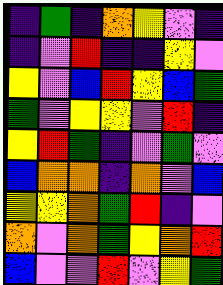[["indigo", "green", "indigo", "orange", "yellow", "violet", "indigo"], ["indigo", "violet", "red", "indigo", "indigo", "yellow", "violet"], ["yellow", "violet", "blue", "red", "yellow", "blue", "green"], ["green", "violet", "yellow", "yellow", "violet", "red", "indigo"], ["yellow", "red", "green", "indigo", "violet", "green", "violet"], ["blue", "orange", "orange", "indigo", "orange", "violet", "blue"], ["yellow", "yellow", "orange", "green", "red", "indigo", "violet"], ["orange", "violet", "orange", "green", "yellow", "orange", "red"], ["blue", "violet", "violet", "red", "violet", "yellow", "green"]]